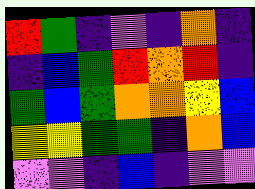[["red", "green", "indigo", "violet", "indigo", "orange", "indigo"], ["indigo", "blue", "green", "red", "orange", "red", "indigo"], ["green", "blue", "green", "orange", "orange", "yellow", "blue"], ["yellow", "yellow", "green", "green", "indigo", "orange", "blue"], ["violet", "violet", "indigo", "blue", "indigo", "violet", "violet"]]